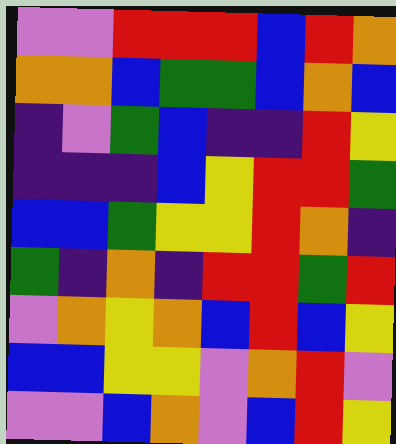[["violet", "violet", "red", "red", "red", "blue", "red", "orange"], ["orange", "orange", "blue", "green", "green", "blue", "orange", "blue"], ["indigo", "violet", "green", "blue", "indigo", "indigo", "red", "yellow"], ["indigo", "indigo", "indigo", "blue", "yellow", "red", "red", "green"], ["blue", "blue", "green", "yellow", "yellow", "red", "orange", "indigo"], ["green", "indigo", "orange", "indigo", "red", "red", "green", "red"], ["violet", "orange", "yellow", "orange", "blue", "red", "blue", "yellow"], ["blue", "blue", "yellow", "yellow", "violet", "orange", "red", "violet"], ["violet", "violet", "blue", "orange", "violet", "blue", "red", "yellow"]]